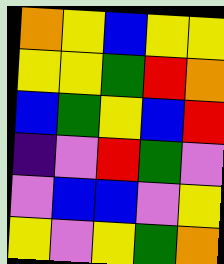[["orange", "yellow", "blue", "yellow", "yellow"], ["yellow", "yellow", "green", "red", "orange"], ["blue", "green", "yellow", "blue", "red"], ["indigo", "violet", "red", "green", "violet"], ["violet", "blue", "blue", "violet", "yellow"], ["yellow", "violet", "yellow", "green", "orange"]]